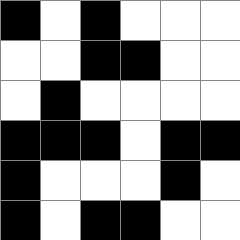[["black", "white", "black", "white", "white", "white"], ["white", "white", "black", "black", "white", "white"], ["white", "black", "white", "white", "white", "white"], ["black", "black", "black", "white", "black", "black"], ["black", "white", "white", "white", "black", "white"], ["black", "white", "black", "black", "white", "white"]]